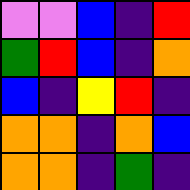[["violet", "violet", "blue", "indigo", "red"], ["green", "red", "blue", "indigo", "orange"], ["blue", "indigo", "yellow", "red", "indigo"], ["orange", "orange", "indigo", "orange", "blue"], ["orange", "orange", "indigo", "green", "indigo"]]